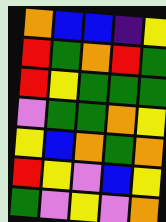[["orange", "blue", "blue", "indigo", "yellow"], ["red", "green", "orange", "red", "green"], ["red", "yellow", "green", "green", "green"], ["violet", "green", "green", "orange", "yellow"], ["yellow", "blue", "orange", "green", "orange"], ["red", "yellow", "violet", "blue", "yellow"], ["green", "violet", "yellow", "violet", "orange"]]